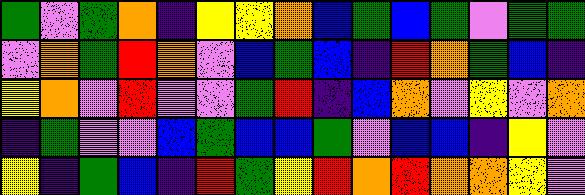[["green", "violet", "green", "orange", "indigo", "yellow", "yellow", "orange", "blue", "green", "blue", "green", "violet", "green", "green"], ["violet", "orange", "green", "red", "orange", "violet", "blue", "green", "blue", "indigo", "red", "orange", "green", "blue", "indigo"], ["yellow", "orange", "violet", "red", "violet", "violet", "green", "red", "indigo", "blue", "orange", "violet", "yellow", "violet", "orange"], ["indigo", "green", "violet", "violet", "blue", "green", "blue", "blue", "green", "violet", "blue", "blue", "indigo", "yellow", "violet"], ["yellow", "indigo", "green", "blue", "indigo", "red", "green", "yellow", "red", "orange", "red", "orange", "orange", "yellow", "violet"]]